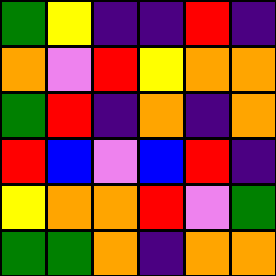[["green", "yellow", "indigo", "indigo", "red", "indigo"], ["orange", "violet", "red", "yellow", "orange", "orange"], ["green", "red", "indigo", "orange", "indigo", "orange"], ["red", "blue", "violet", "blue", "red", "indigo"], ["yellow", "orange", "orange", "red", "violet", "green"], ["green", "green", "orange", "indigo", "orange", "orange"]]